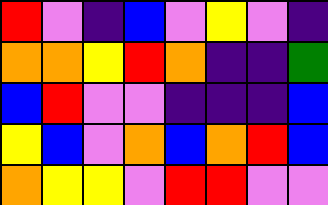[["red", "violet", "indigo", "blue", "violet", "yellow", "violet", "indigo"], ["orange", "orange", "yellow", "red", "orange", "indigo", "indigo", "green"], ["blue", "red", "violet", "violet", "indigo", "indigo", "indigo", "blue"], ["yellow", "blue", "violet", "orange", "blue", "orange", "red", "blue"], ["orange", "yellow", "yellow", "violet", "red", "red", "violet", "violet"]]